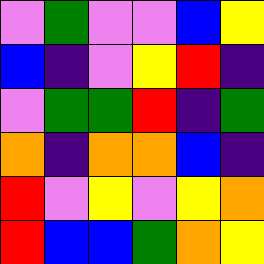[["violet", "green", "violet", "violet", "blue", "yellow"], ["blue", "indigo", "violet", "yellow", "red", "indigo"], ["violet", "green", "green", "red", "indigo", "green"], ["orange", "indigo", "orange", "orange", "blue", "indigo"], ["red", "violet", "yellow", "violet", "yellow", "orange"], ["red", "blue", "blue", "green", "orange", "yellow"]]